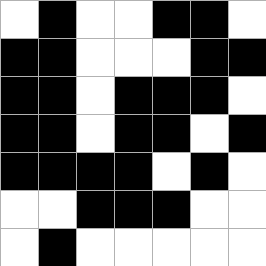[["white", "black", "white", "white", "black", "black", "white"], ["black", "black", "white", "white", "white", "black", "black"], ["black", "black", "white", "black", "black", "black", "white"], ["black", "black", "white", "black", "black", "white", "black"], ["black", "black", "black", "black", "white", "black", "white"], ["white", "white", "black", "black", "black", "white", "white"], ["white", "black", "white", "white", "white", "white", "white"]]